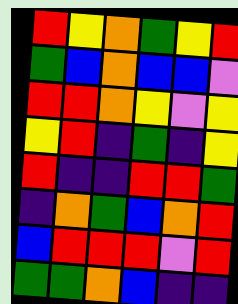[["red", "yellow", "orange", "green", "yellow", "red"], ["green", "blue", "orange", "blue", "blue", "violet"], ["red", "red", "orange", "yellow", "violet", "yellow"], ["yellow", "red", "indigo", "green", "indigo", "yellow"], ["red", "indigo", "indigo", "red", "red", "green"], ["indigo", "orange", "green", "blue", "orange", "red"], ["blue", "red", "red", "red", "violet", "red"], ["green", "green", "orange", "blue", "indigo", "indigo"]]